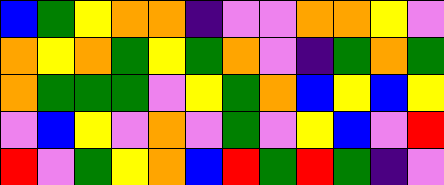[["blue", "green", "yellow", "orange", "orange", "indigo", "violet", "violet", "orange", "orange", "yellow", "violet"], ["orange", "yellow", "orange", "green", "yellow", "green", "orange", "violet", "indigo", "green", "orange", "green"], ["orange", "green", "green", "green", "violet", "yellow", "green", "orange", "blue", "yellow", "blue", "yellow"], ["violet", "blue", "yellow", "violet", "orange", "violet", "green", "violet", "yellow", "blue", "violet", "red"], ["red", "violet", "green", "yellow", "orange", "blue", "red", "green", "red", "green", "indigo", "violet"]]